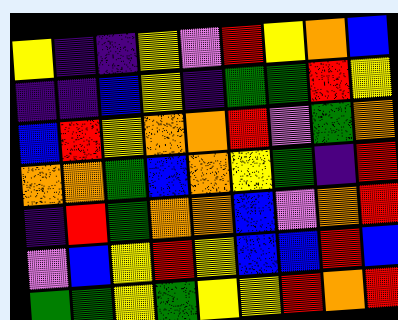[["yellow", "indigo", "indigo", "yellow", "violet", "red", "yellow", "orange", "blue"], ["indigo", "indigo", "blue", "yellow", "indigo", "green", "green", "red", "yellow"], ["blue", "red", "yellow", "orange", "orange", "red", "violet", "green", "orange"], ["orange", "orange", "green", "blue", "orange", "yellow", "green", "indigo", "red"], ["indigo", "red", "green", "orange", "orange", "blue", "violet", "orange", "red"], ["violet", "blue", "yellow", "red", "yellow", "blue", "blue", "red", "blue"], ["green", "green", "yellow", "green", "yellow", "yellow", "red", "orange", "red"]]